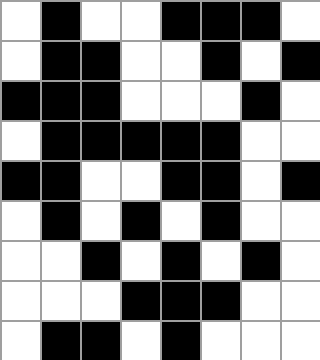[["white", "black", "white", "white", "black", "black", "black", "white"], ["white", "black", "black", "white", "white", "black", "white", "black"], ["black", "black", "black", "white", "white", "white", "black", "white"], ["white", "black", "black", "black", "black", "black", "white", "white"], ["black", "black", "white", "white", "black", "black", "white", "black"], ["white", "black", "white", "black", "white", "black", "white", "white"], ["white", "white", "black", "white", "black", "white", "black", "white"], ["white", "white", "white", "black", "black", "black", "white", "white"], ["white", "black", "black", "white", "black", "white", "white", "white"]]